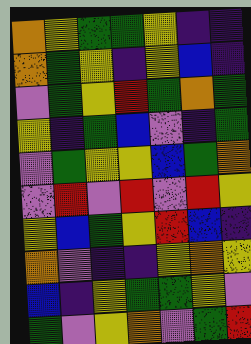[["orange", "yellow", "green", "green", "yellow", "indigo", "indigo"], ["orange", "green", "yellow", "indigo", "yellow", "blue", "indigo"], ["violet", "green", "yellow", "red", "green", "orange", "green"], ["yellow", "indigo", "green", "blue", "violet", "indigo", "green"], ["violet", "green", "yellow", "yellow", "blue", "green", "orange"], ["violet", "red", "violet", "red", "violet", "red", "yellow"], ["yellow", "blue", "green", "yellow", "red", "blue", "indigo"], ["orange", "violet", "indigo", "indigo", "yellow", "orange", "yellow"], ["blue", "indigo", "yellow", "green", "green", "yellow", "violet"], ["green", "violet", "yellow", "orange", "violet", "green", "red"]]